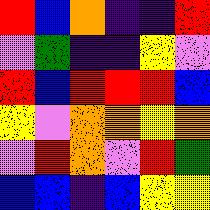[["red", "blue", "orange", "indigo", "indigo", "red"], ["violet", "green", "indigo", "indigo", "yellow", "violet"], ["red", "blue", "red", "red", "red", "blue"], ["yellow", "violet", "orange", "orange", "yellow", "orange"], ["violet", "red", "orange", "violet", "red", "green"], ["blue", "blue", "indigo", "blue", "yellow", "yellow"]]